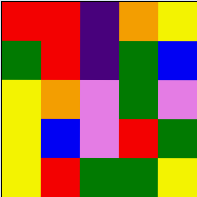[["red", "red", "indigo", "orange", "yellow"], ["green", "red", "indigo", "green", "blue"], ["yellow", "orange", "violet", "green", "violet"], ["yellow", "blue", "violet", "red", "green"], ["yellow", "red", "green", "green", "yellow"]]